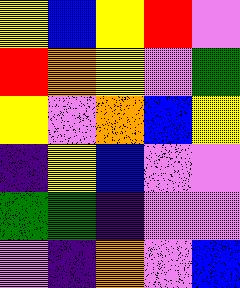[["yellow", "blue", "yellow", "red", "violet"], ["red", "orange", "yellow", "violet", "green"], ["yellow", "violet", "orange", "blue", "yellow"], ["indigo", "yellow", "blue", "violet", "violet"], ["green", "green", "indigo", "violet", "violet"], ["violet", "indigo", "orange", "violet", "blue"]]